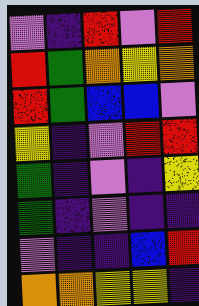[["violet", "indigo", "red", "violet", "red"], ["red", "green", "orange", "yellow", "orange"], ["red", "green", "blue", "blue", "violet"], ["yellow", "indigo", "violet", "red", "red"], ["green", "indigo", "violet", "indigo", "yellow"], ["green", "indigo", "violet", "indigo", "indigo"], ["violet", "indigo", "indigo", "blue", "red"], ["orange", "orange", "yellow", "yellow", "indigo"]]